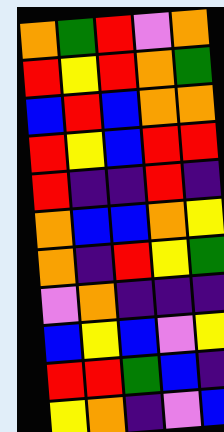[["orange", "green", "red", "violet", "orange"], ["red", "yellow", "red", "orange", "green"], ["blue", "red", "blue", "orange", "orange"], ["red", "yellow", "blue", "red", "red"], ["red", "indigo", "indigo", "red", "indigo"], ["orange", "blue", "blue", "orange", "yellow"], ["orange", "indigo", "red", "yellow", "green"], ["violet", "orange", "indigo", "indigo", "indigo"], ["blue", "yellow", "blue", "violet", "yellow"], ["red", "red", "green", "blue", "indigo"], ["yellow", "orange", "indigo", "violet", "blue"]]